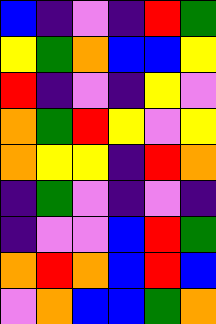[["blue", "indigo", "violet", "indigo", "red", "green"], ["yellow", "green", "orange", "blue", "blue", "yellow"], ["red", "indigo", "violet", "indigo", "yellow", "violet"], ["orange", "green", "red", "yellow", "violet", "yellow"], ["orange", "yellow", "yellow", "indigo", "red", "orange"], ["indigo", "green", "violet", "indigo", "violet", "indigo"], ["indigo", "violet", "violet", "blue", "red", "green"], ["orange", "red", "orange", "blue", "red", "blue"], ["violet", "orange", "blue", "blue", "green", "orange"]]